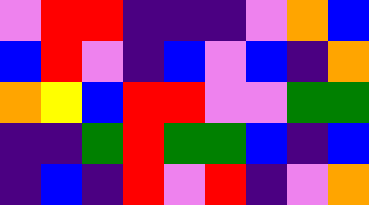[["violet", "red", "red", "indigo", "indigo", "indigo", "violet", "orange", "blue"], ["blue", "red", "violet", "indigo", "blue", "violet", "blue", "indigo", "orange"], ["orange", "yellow", "blue", "red", "red", "violet", "violet", "green", "green"], ["indigo", "indigo", "green", "red", "green", "green", "blue", "indigo", "blue"], ["indigo", "blue", "indigo", "red", "violet", "red", "indigo", "violet", "orange"]]